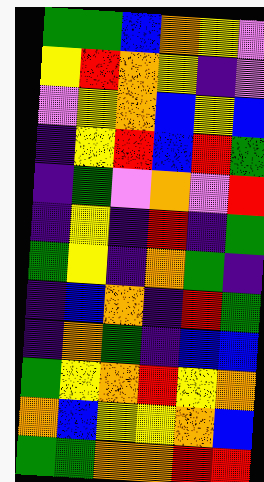[["green", "green", "blue", "orange", "yellow", "violet"], ["yellow", "red", "orange", "yellow", "indigo", "violet"], ["violet", "yellow", "orange", "blue", "yellow", "blue"], ["indigo", "yellow", "red", "blue", "red", "green"], ["indigo", "green", "violet", "orange", "violet", "red"], ["indigo", "yellow", "indigo", "red", "indigo", "green"], ["green", "yellow", "indigo", "orange", "green", "indigo"], ["indigo", "blue", "orange", "indigo", "red", "green"], ["indigo", "orange", "green", "indigo", "blue", "blue"], ["green", "yellow", "orange", "red", "yellow", "orange"], ["orange", "blue", "yellow", "yellow", "orange", "blue"], ["green", "green", "orange", "orange", "red", "red"]]